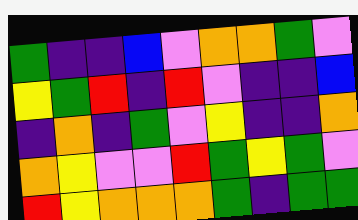[["green", "indigo", "indigo", "blue", "violet", "orange", "orange", "green", "violet"], ["yellow", "green", "red", "indigo", "red", "violet", "indigo", "indigo", "blue"], ["indigo", "orange", "indigo", "green", "violet", "yellow", "indigo", "indigo", "orange"], ["orange", "yellow", "violet", "violet", "red", "green", "yellow", "green", "violet"], ["red", "yellow", "orange", "orange", "orange", "green", "indigo", "green", "green"]]